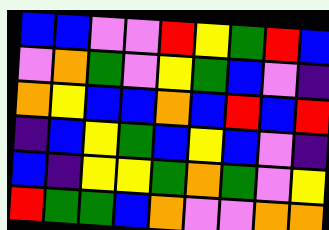[["blue", "blue", "violet", "violet", "red", "yellow", "green", "red", "blue"], ["violet", "orange", "green", "violet", "yellow", "green", "blue", "violet", "indigo"], ["orange", "yellow", "blue", "blue", "orange", "blue", "red", "blue", "red"], ["indigo", "blue", "yellow", "green", "blue", "yellow", "blue", "violet", "indigo"], ["blue", "indigo", "yellow", "yellow", "green", "orange", "green", "violet", "yellow"], ["red", "green", "green", "blue", "orange", "violet", "violet", "orange", "orange"]]